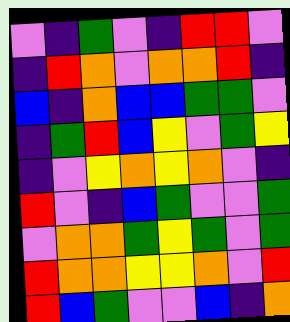[["violet", "indigo", "green", "violet", "indigo", "red", "red", "violet"], ["indigo", "red", "orange", "violet", "orange", "orange", "red", "indigo"], ["blue", "indigo", "orange", "blue", "blue", "green", "green", "violet"], ["indigo", "green", "red", "blue", "yellow", "violet", "green", "yellow"], ["indigo", "violet", "yellow", "orange", "yellow", "orange", "violet", "indigo"], ["red", "violet", "indigo", "blue", "green", "violet", "violet", "green"], ["violet", "orange", "orange", "green", "yellow", "green", "violet", "green"], ["red", "orange", "orange", "yellow", "yellow", "orange", "violet", "red"], ["red", "blue", "green", "violet", "violet", "blue", "indigo", "orange"]]